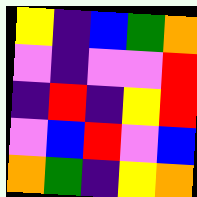[["yellow", "indigo", "blue", "green", "orange"], ["violet", "indigo", "violet", "violet", "red"], ["indigo", "red", "indigo", "yellow", "red"], ["violet", "blue", "red", "violet", "blue"], ["orange", "green", "indigo", "yellow", "orange"]]